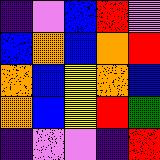[["indigo", "violet", "blue", "red", "violet"], ["blue", "orange", "blue", "orange", "red"], ["orange", "blue", "yellow", "orange", "blue"], ["orange", "blue", "yellow", "red", "green"], ["indigo", "violet", "violet", "indigo", "red"]]